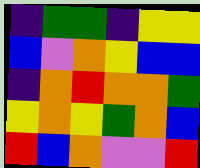[["indigo", "green", "green", "indigo", "yellow", "yellow"], ["blue", "violet", "orange", "yellow", "blue", "blue"], ["indigo", "orange", "red", "orange", "orange", "green"], ["yellow", "orange", "yellow", "green", "orange", "blue"], ["red", "blue", "orange", "violet", "violet", "red"]]